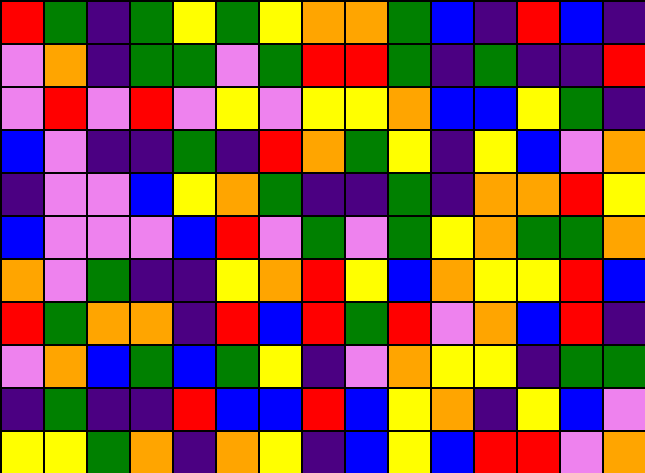[["red", "green", "indigo", "green", "yellow", "green", "yellow", "orange", "orange", "green", "blue", "indigo", "red", "blue", "indigo"], ["violet", "orange", "indigo", "green", "green", "violet", "green", "red", "red", "green", "indigo", "green", "indigo", "indigo", "red"], ["violet", "red", "violet", "red", "violet", "yellow", "violet", "yellow", "yellow", "orange", "blue", "blue", "yellow", "green", "indigo"], ["blue", "violet", "indigo", "indigo", "green", "indigo", "red", "orange", "green", "yellow", "indigo", "yellow", "blue", "violet", "orange"], ["indigo", "violet", "violet", "blue", "yellow", "orange", "green", "indigo", "indigo", "green", "indigo", "orange", "orange", "red", "yellow"], ["blue", "violet", "violet", "violet", "blue", "red", "violet", "green", "violet", "green", "yellow", "orange", "green", "green", "orange"], ["orange", "violet", "green", "indigo", "indigo", "yellow", "orange", "red", "yellow", "blue", "orange", "yellow", "yellow", "red", "blue"], ["red", "green", "orange", "orange", "indigo", "red", "blue", "red", "green", "red", "violet", "orange", "blue", "red", "indigo"], ["violet", "orange", "blue", "green", "blue", "green", "yellow", "indigo", "violet", "orange", "yellow", "yellow", "indigo", "green", "green"], ["indigo", "green", "indigo", "indigo", "red", "blue", "blue", "red", "blue", "yellow", "orange", "indigo", "yellow", "blue", "violet"], ["yellow", "yellow", "green", "orange", "indigo", "orange", "yellow", "indigo", "blue", "yellow", "blue", "red", "red", "violet", "orange"]]